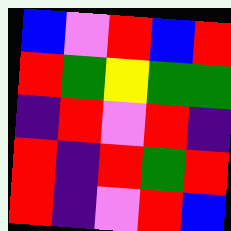[["blue", "violet", "red", "blue", "red"], ["red", "green", "yellow", "green", "green"], ["indigo", "red", "violet", "red", "indigo"], ["red", "indigo", "red", "green", "red"], ["red", "indigo", "violet", "red", "blue"]]